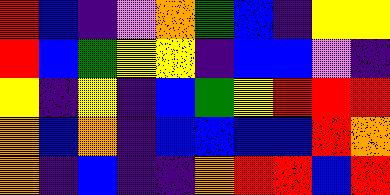[["red", "blue", "indigo", "violet", "orange", "green", "blue", "indigo", "yellow", "yellow"], ["red", "blue", "green", "yellow", "yellow", "indigo", "blue", "blue", "violet", "indigo"], ["yellow", "indigo", "yellow", "indigo", "blue", "green", "yellow", "red", "red", "red"], ["orange", "blue", "orange", "indigo", "blue", "blue", "blue", "blue", "red", "orange"], ["orange", "indigo", "blue", "indigo", "indigo", "orange", "red", "red", "blue", "red"]]